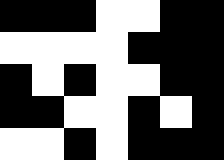[["black", "black", "black", "white", "white", "black", "black"], ["white", "white", "white", "white", "black", "black", "black"], ["black", "white", "black", "white", "white", "black", "black"], ["black", "black", "white", "white", "black", "white", "black"], ["white", "white", "black", "white", "black", "black", "black"]]